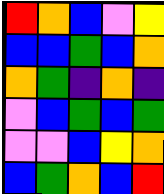[["red", "orange", "blue", "violet", "yellow"], ["blue", "blue", "green", "blue", "orange"], ["orange", "green", "indigo", "orange", "indigo"], ["violet", "blue", "green", "blue", "green"], ["violet", "violet", "blue", "yellow", "orange"], ["blue", "green", "orange", "blue", "red"]]